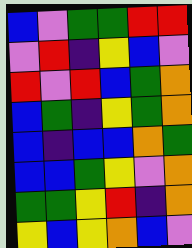[["blue", "violet", "green", "green", "red", "red"], ["violet", "red", "indigo", "yellow", "blue", "violet"], ["red", "violet", "red", "blue", "green", "orange"], ["blue", "green", "indigo", "yellow", "green", "orange"], ["blue", "indigo", "blue", "blue", "orange", "green"], ["blue", "blue", "green", "yellow", "violet", "orange"], ["green", "green", "yellow", "red", "indigo", "orange"], ["yellow", "blue", "yellow", "orange", "blue", "violet"]]